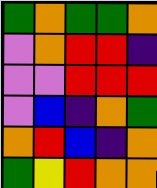[["green", "orange", "green", "green", "orange"], ["violet", "orange", "red", "red", "indigo"], ["violet", "violet", "red", "red", "red"], ["violet", "blue", "indigo", "orange", "green"], ["orange", "red", "blue", "indigo", "orange"], ["green", "yellow", "red", "orange", "orange"]]